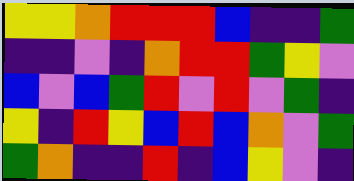[["yellow", "yellow", "orange", "red", "red", "red", "blue", "indigo", "indigo", "green"], ["indigo", "indigo", "violet", "indigo", "orange", "red", "red", "green", "yellow", "violet"], ["blue", "violet", "blue", "green", "red", "violet", "red", "violet", "green", "indigo"], ["yellow", "indigo", "red", "yellow", "blue", "red", "blue", "orange", "violet", "green"], ["green", "orange", "indigo", "indigo", "red", "indigo", "blue", "yellow", "violet", "indigo"]]